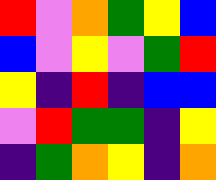[["red", "violet", "orange", "green", "yellow", "blue"], ["blue", "violet", "yellow", "violet", "green", "red"], ["yellow", "indigo", "red", "indigo", "blue", "blue"], ["violet", "red", "green", "green", "indigo", "yellow"], ["indigo", "green", "orange", "yellow", "indigo", "orange"]]